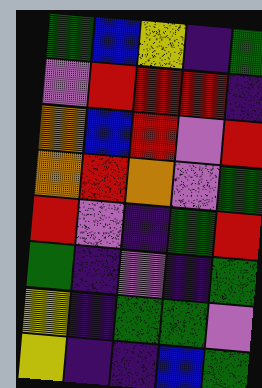[["green", "blue", "yellow", "indigo", "green"], ["violet", "red", "red", "red", "indigo"], ["orange", "blue", "red", "violet", "red"], ["orange", "red", "orange", "violet", "green"], ["red", "violet", "indigo", "green", "red"], ["green", "indigo", "violet", "indigo", "green"], ["yellow", "indigo", "green", "green", "violet"], ["yellow", "indigo", "indigo", "blue", "green"]]